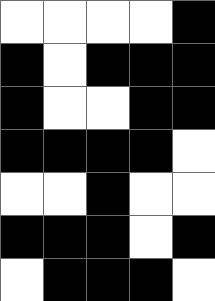[["white", "white", "white", "white", "black"], ["black", "white", "black", "black", "black"], ["black", "white", "white", "black", "black"], ["black", "black", "black", "black", "white"], ["white", "white", "black", "white", "white"], ["black", "black", "black", "white", "black"], ["white", "black", "black", "black", "white"]]